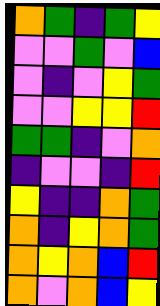[["orange", "green", "indigo", "green", "yellow"], ["violet", "violet", "green", "violet", "blue"], ["violet", "indigo", "violet", "yellow", "green"], ["violet", "violet", "yellow", "yellow", "red"], ["green", "green", "indigo", "violet", "orange"], ["indigo", "violet", "violet", "indigo", "red"], ["yellow", "indigo", "indigo", "orange", "green"], ["orange", "indigo", "yellow", "orange", "green"], ["orange", "yellow", "orange", "blue", "red"], ["orange", "violet", "orange", "blue", "yellow"]]